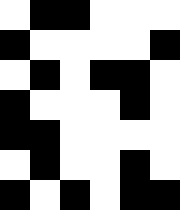[["white", "black", "black", "white", "white", "white"], ["black", "white", "white", "white", "white", "black"], ["white", "black", "white", "black", "black", "white"], ["black", "white", "white", "white", "black", "white"], ["black", "black", "white", "white", "white", "white"], ["white", "black", "white", "white", "black", "white"], ["black", "white", "black", "white", "black", "black"]]